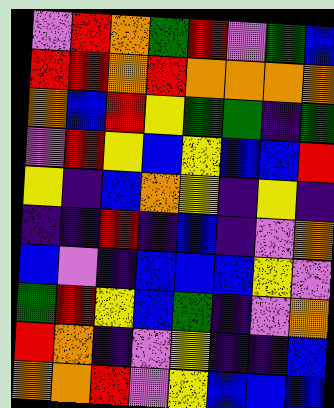[["violet", "red", "orange", "green", "red", "violet", "green", "blue"], ["red", "red", "orange", "red", "orange", "orange", "orange", "orange"], ["orange", "blue", "red", "yellow", "green", "green", "indigo", "green"], ["violet", "red", "yellow", "blue", "yellow", "blue", "blue", "red"], ["yellow", "indigo", "blue", "orange", "yellow", "indigo", "yellow", "indigo"], ["indigo", "indigo", "red", "indigo", "blue", "indigo", "violet", "orange"], ["blue", "violet", "indigo", "blue", "blue", "blue", "yellow", "violet"], ["green", "red", "yellow", "blue", "green", "indigo", "violet", "orange"], ["red", "orange", "indigo", "violet", "yellow", "indigo", "indigo", "blue"], ["orange", "orange", "red", "violet", "yellow", "blue", "blue", "blue"]]